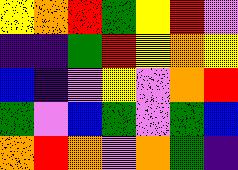[["yellow", "orange", "red", "green", "yellow", "red", "violet"], ["indigo", "indigo", "green", "red", "yellow", "orange", "yellow"], ["blue", "indigo", "violet", "yellow", "violet", "orange", "red"], ["green", "violet", "blue", "green", "violet", "green", "blue"], ["orange", "red", "orange", "violet", "orange", "green", "indigo"]]